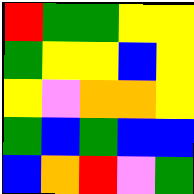[["red", "green", "green", "yellow", "yellow"], ["green", "yellow", "yellow", "blue", "yellow"], ["yellow", "violet", "orange", "orange", "yellow"], ["green", "blue", "green", "blue", "blue"], ["blue", "orange", "red", "violet", "green"]]